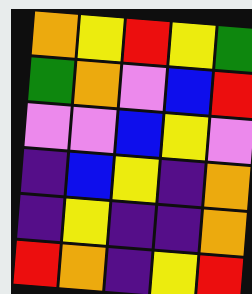[["orange", "yellow", "red", "yellow", "green"], ["green", "orange", "violet", "blue", "red"], ["violet", "violet", "blue", "yellow", "violet"], ["indigo", "blue", "yellow", "indigo", "orange"], ["indigo", "yellow", "indigo", "indigo", "orange"], ["red", "orange", "indigo", "yellow", "red"]]